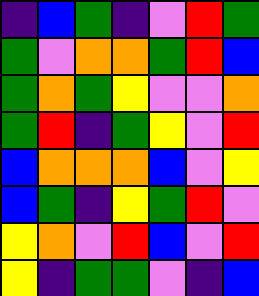[["indigo", "blue", "green", "indigo", "violet", "red", "green"], ["green", "violet", "orange", "orange", "green", "red", "blue"], ["green", "orange", "green", "yellow", "violet", "violet", "orange"], ["green", "red", "indigo", "green", "yellow", "violet", "red"], ["blue", "orange", "orange", "orange", "blue", "violet", "yellow"], ["blue", "green", "indigo", "yellow", "green", "red", "violet"], ["yellow", "orange", "violet", "red", "blue", "violet", "red"], ["yellow", "indigo", "green", "green", "violet", "indigo", "blue"]]